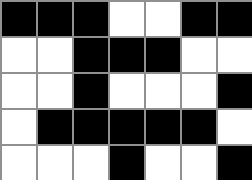[["black", "black", "black", "white", "white", "black", "black"], ["white", "white", "black", "black", "black", "white", "white"], ["white", "white", "black", "white", "white", "white", "black"], ["white", "black", "black", "black", "black", "black", "white"], ["white", "white", "white", "black", "white", "white", "black"]]